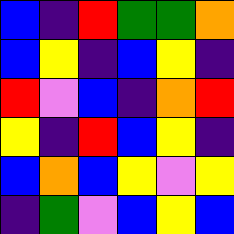[["blue", "indigo", "red", "green", "green", "orange"], ["blue", "yellow", "indigo", "blue", "yellow", "indigo"], ["red", "violet", "blue", "indigo", "orange", "red"], ["yellow", "indigo", "red", "blue", "yellow", "indigo"], ["blue", "orange", "blue", "yellow", "violet", "yellow"], ["indigo", "green", "violet", "blue", "yellow", "blue"]]